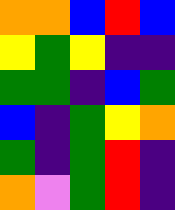[["orange", "orange", "blue", "red", "blue"], ["yellow", "green", "yellow", "indigo", "indigo"], ["green", "green", "indigo", "blue", "green"], ["blue", "indigo", "green", "yellow", "orange"], ["green", "indigo", "green", "red", "indigo"], ["orange", "violet", "green", "red", "indigo"]]